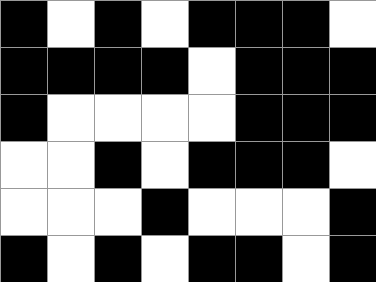[["black", "white", "black", "white", "black", "black", "black", "white"], ["black", "black", "black", "black", "white", "black", "black", "black"], ["black", "white", "white", "white", "white", "black", "black", "black"], ["white", "white", "black", "white", "black", "black", "black", "white"], ["white", "white", "white", "black", "white", "white", "white", "black"], ["black", "white", "black", "white", "black", "black", "white", "black"]]